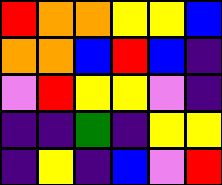[["red", "orange", "orange", "yellow", "yellow", "blue"], ["orange", "orange", "blue", "red", "blue", "indigo"], ["violet", "red", "yellow", "yellow", "violet", "indigo"], ["indigo", "indigo", "green", "indigo", "yellow", "yellow"], ["indigo", "yellow", "indigo", "blue", "violet", "red"]]